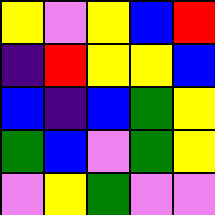[["yellow", "violet", "yellow", "blue", "red"], ["indigo", "red", "yellow", "yellow", "blue"], ["blue", "indigo", "blue", "green", "yellow"], ["green", "blue", "violet", "green", "yellow"], ["violet", "yellow", "green", "violet", "violet"]]